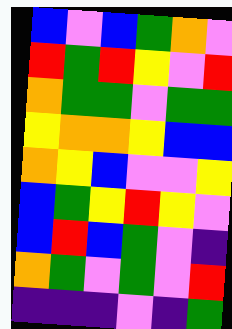[["blue", "violet", "blue", "green", "orange", "violet"], ["red", "green", "red", "yellow", "violet", "red"], ["orange", "green", "green", "violet", "green", "green"], ["yellow", "orange", "orange", "yellow", "blue", "blue"], ["orange", "yellow", "blue", "violet", "violet", "yellow"], ["blue", "green", "yellow", "red", "yellow", "violet"], ["blue", "red", "blue", "green", "violet", "indigo"], ["orange", "green", "violet", "green", "violet", "red"], ["indigo", "indigo", "indigo", "violet", "indigo", "green"]]